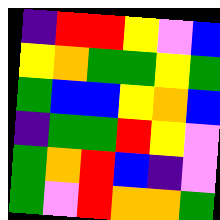[["indigo", "red", "red", "yellow", "violet", "blue"], ["yellow", "orange", "green", "green", "yellow", "green"], ["green", "blue", "blue", "yellow", "orange", "blue"], ["indigo", "green", "green", "red", "yellow", "violet"], ["green", "orange", "red", "blue", "indigo", "violet"], ["green", "violet", "red", "orange", "orange", "green"]]